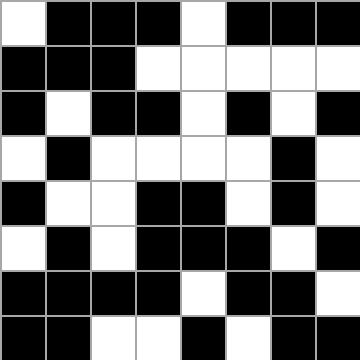[["white", "black", "black", "black", "white", "black", "black", "black"], ["black", "black", "black", "white", "white", "white", "white", "white"], ["black", "white", "black", "black", "white", "black", "white", "black"], ["white", "black", "white", "white", "white", "white", "black", "white"], ["black", "white", "white", "black", "black", "white", "black", "white"], ["white", "black", "white", "black", "black", "black", "white", "black"], ["black", "black", "black", "black", "white", "black", "black", "white"], ["black", "black", "white", "white", "black", "white", "black", "black"]]